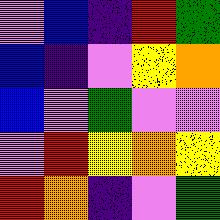[["violet", "blue", "indigo", "red", "green"], ["blue", "indigo", "violet", "yellow", "orange"], ["blue", "violet", "green", "violet", "violet"], ["violet", "red", "yellow", "orange", "yellow"], ["red", "orange", "indigo", "violet", "green"]]